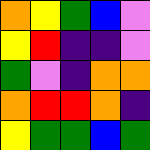[["orange", "yellow", "green", "blue", "violet"], ["yellow", "red", "indigo", "indigo", "violet"], ["green", "violet", "indigo", "orange", "orange"], ["orange", "red", "red", "orange", "indigo"], ["yellow", "green", "green", "blue", "green"]]